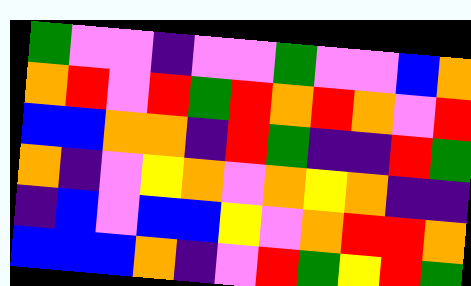[["green", "violet", "violet", "indigo", "violet", "violet", "green", "violet", "violet", "blue", "orange"], ["orange", "red", "violet", "red", "green", "red", "orange", "red", "orange", "violet", "red"], ["blue", "blue", "orange", "orange", "indigo", "red", "green", "indigo", "indigo", "red", "green"], ["orange", "indigo", "violet", "yellow", "orange", "violet", "orange", "yellow", "orange", "indigo", "indigo"], ["indigo", "blue", "violet", "blue", "blue", "yellow", "violet", "orange", "red", "red", "orange"], ["blue", "blue", "blue", "orange", "indigo", "violet", "red", "green", "yellow", "red", "green"]]